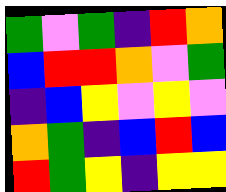[["green", "violet", "green", "indigo", "red", "orange"], ["blue", "red", "red", "orange", "violet", "green"], ["indigo", "blue", "yellow", "violet", "yellow", "violet"], ["orange", "green", "indigo", "blue", "red", "blue"], ["red", "green", "yellow", "indigo", "yellow", "yellow"]]